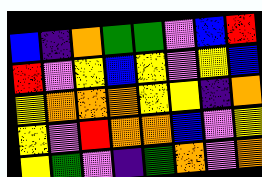[["blue", "indigo", "orange", "green", "green", "violet", "blue", "red"], ["red", "violet", "yellow", "blue", "yellow", "violet", "yellow", "blue"], ["yellow", "orange", "orange", "orange", "yellow", "yellow", "indigo", "orange"], ["yellow", "violet", "red", "orange", "orange", "blue", "violet", "yellow"], ["yellow", "green", "violet", "indigo", "green", "orange", "violet", "orange"]]